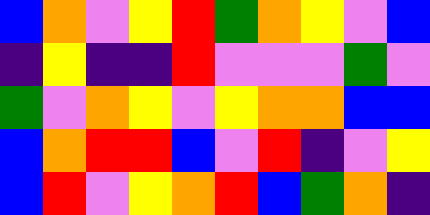[["blue", "orange", "violet", "yellow", "red", "green", "orange", "yellow", "violet", "blue"], ["indigo", "yellow", "indigo", "indigo", "red", "violet", "violet", "violet", "green", "violet"], ["green", "violet", "orange", "yellow", "violet", "yellow", "orange", "orange", "blue", "blue"], ["blue", "orange", "red", "red", "blue", "violet", "red", "indigo", "violet", "yellow"], ["blue", "red", "violet", "yellow", "orange", "red", "blue", "green", "orange", "indigo"]]